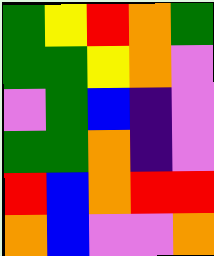[["green", "yellow", "red", "orange", "green"], ["green", "green", "yellow", "orange", "violet"], ["violet", "green", "blue", "indigo", "violet"], ["green", "green", "orange", "indigo", "violet"], ["red", "blue", "orange", "red", "red"], ["orange", "blue", "violet", "violet", "orange"]]